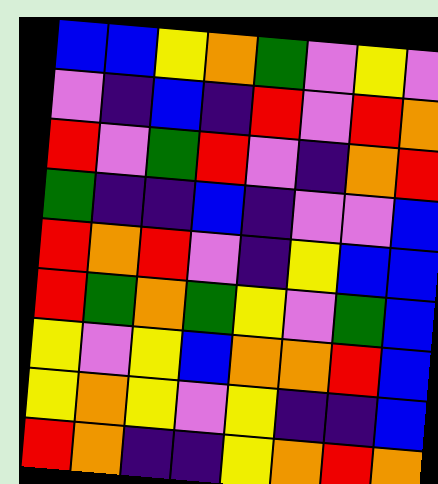[["blue", "blue", "yellow", "orange", "green", "violet", "yellow", "violet"], ["violet", "indigo", "blue", "indigo", "red", "violet", "red", "orange"], ["red", "violet", "green", "red", "violet", "indigo", "orange", "red"], ["green", "indigo", "indigo", "blue", "indigo", "violet", "violet", "blue"], ["red", "orange", "red", "violet", "indigo", "yellow", "blue", "blue"], ["red", "green", "orange", "green", "yellow", "violet", "green", "blue"], ["yellow", "violet", "yellow", "blue", "orange", "orange", "red", "blue"], ["yellow", "orange", "yellow", "violet", "yellow", "indigo", "indigo", "blue"], ["red", "orange", "indigo", "indigo", "yellow", "orange", "red", "orange"]]